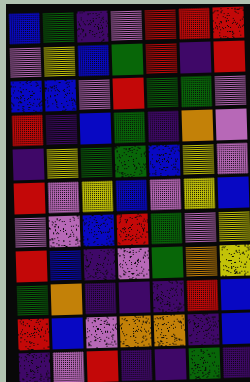[["blue", "green", "indigo", "violet", "red", "red", "red"], ["violet", "yellow", "blue", "green", "red", "indigo", "red"], ["blue", "blue", "violet", "red", "green", "green", "violet"], ["red", "indigo", "blue", "green", "indigo", "orange", "violet"], ["indigo", "yellow", "green", "green", "blue", "yellow", "violet"], ["red", "violet", "yellow", "blue", "violet", "yellow", "blue"], ["violet", "violet", "blue", "red", "green", "violet", "yellow"], ["red", "blue", "indigo", "violet", "green", "orange", "yellow"], ["green", "orange", "indigo", "indigo", "indigo", "red", "blue"], ["red", "blue", "violet", "orange", "orange", "indigo", "blue"], ["indigo", "violet", "red", "indigo", "indigo", "green", "indigo"]]